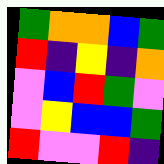[["green", "orange", "orange", "blue", "green"], ["red", "indigo", "yellow", "indigo", "orange"], ["violet", "blue", "red", "green", "violet"], ["violet", "yellow", "blue", "blue", "green"], ["red", "violet", "violet", "red", "indigo"]]